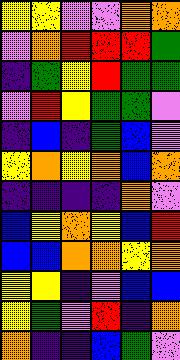[["yellow", "yellow", "violet", "violet", "orange", "orange"], ["violet", "orange", "red", "red", "red", "green"], ["indigo", "green", "yellow", "red", "green", "green"], ["violet", "red", "yellow", "green", "green", "violet"], ["indigo", "blue", "indigo", "green", "blue", "violet"], ["yellow", "orange", "yellow", "orange", "blue", "orange"], ["indigo", "indigo", "indigo", "indigo", "orange", "violet"], ["blue", "yellow", "orange", "yellow", "blue", "red"], ["blue", "blue", "orange", "orange", "yellow", "orange"], ["yellow", "yellow", "indigo", "violet", "blue", "blue"], ["yellow", "green", "violet", "red", "indigo", "orange"], ["orange", "indigo", "indigo", "blue", "green", "violet"]]